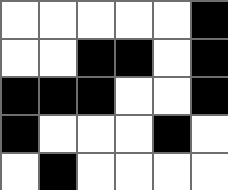[["white", "white", "white", "white", "white", "black"], ["white", "white", "black", "black", "white", "black"], ["black", "black", "black", "white", "white", "black"], ["black", "white", "white", "white", "black", "white"], ["white", "black", "white", "white", "white", "white"]]